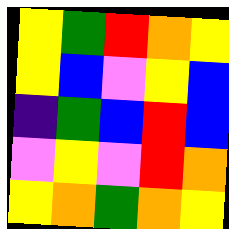[["yellow", "green", "red", "orange", "yellow"], ["yellow", "blue", "violet", "yellow", "blue"], ["indigo", "green", "blue", "red", "blue"], ["violet", "yellow", "violet", "red", "orange"], ["yellow", "orange", "green", "orange", "yellow"]]